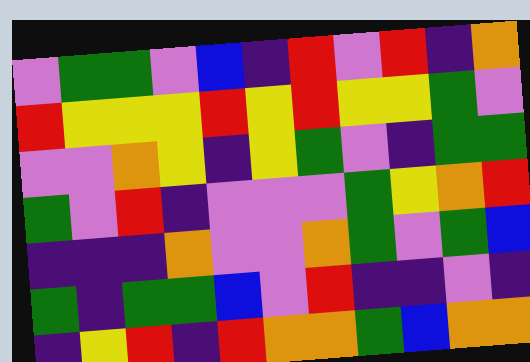[["violet", "green", "green", "violet", "blue", "indigo", "red", "violet", "red", "indigo", "orange"], ["red", "yellow", "yellow", "yellow", "red", "yellow", "red", "yellow", "yellow", "green", "violet"], ["violet", "violet", "orange", "yellow", "indigo", "yellow", "green", "violet", "indigo", "green", "green"], ["green", "violet", "red", "indigo", "violet", "violet", "violet", "green", "yellow", "orange", "red"], ["indigo", "indigo", "indigo", "orange", "violet", "violet", "orange", "green", "violet", "green", "blue"], ["green", "indigo", "green", "green", "blue", "violet", "red", "indigo", "indigo", "violet", "indigo"], ["indigo", "yellow", "red", "indigo", "red", "orange", "orange", "green", "blue", "orange", "orange"]]